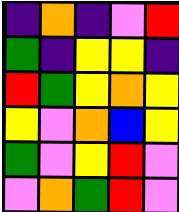[["indigo", "orange", "indigo", "violet", "red"], ["green", "indigo", "yellow", "yellow", "indigo"], ["red", "green", "yellow", "orange", "yellow"], ["yellow", "violet", "orange", "blue", "yellow"], ["green", "violet", "yellow", "red", "violet"], ["violet", "orange", "green", "red", "violet"]]